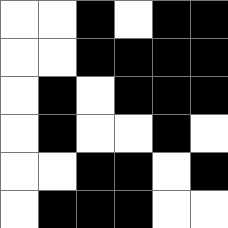[["white", "white", "black", "white", "black", "black"], ["white", "white", "black", "black", "black", "black"], ["white", "black", "white", "black", "black", "black"], ["white", "black", "white", "white", "black", "white"], ["white", "white", "black", "black", "white", "black"], ["white", "black", "black", "black", "white", "white"]]